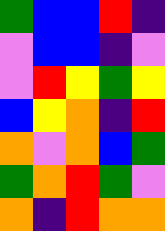[["green", "blue", "blue", "red", "indigo"], ["violet", "blue", "blue", "indigo", "violet"], ["violet", "red", "yellow", "green", "yellow"], ["blue", "yellow", "orange", "indigo", "red"], ["orange", "violet", "orange", "blue", "green"], ["green", "orange", "red", "green", "violet"], ["orange", "indigo", "red", "orange", "orange"]]